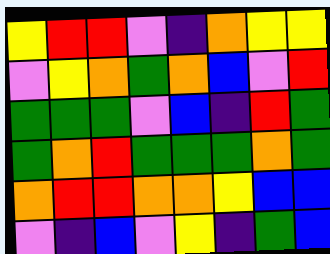[["yellow", "red", "red", "violet", "indigo", "orange", "yellow", "yellow"], ["violet", "yellow", "orange", "green", "orange", "blue", "violet", "red"], ["green", "green", "green", "violet", "blue", "indigo", "red", "green"], ["green", "orange", "red", "green", "green", "green", "orange", "green"], ["orange", "red", "red", "orange", "orange", "yellow", "blue", "blue"], ["violet", "indigo", "blue", "violet", "yellow", "indigo", "green", "blue"]]